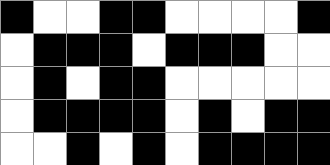[["black", "white", "white", "black", "black", "white", "white", "white", "white", "black"], ["white", "black", "black", "black", "white", "black", "black", "black", "white", "white"], ["white", "black", "white", "black", "black", "white", "white", "white", "white", "white"], ["white", "black", "black", "black", "black", "white", "black", "white", "black", "black"], ["white", "white", "black", "white", "black", "white", "black", "black", "black", "black"]]